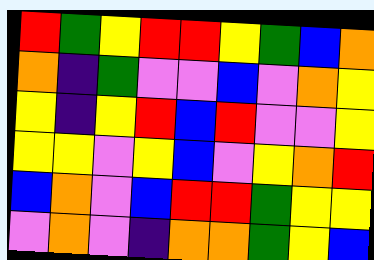[["red", "green", "yellow", "red", "red", "yellow", "green", "blue", "orange"], ["orange", "indigo", "green", "violet", "violet", "blue", "violet", "orange", "yellow"], ["yellow", "indigo", "yellow", "red", "blue", "red", "violet", "violet", "yellow"], ["yellow", "yellow", "violet", "yellow", "blue", "violet", "yellow", "orange", "red"], ["blue", "orange", "violet", "blue", "red", "red", "green", "yellow", "yellow"], ["violet", "orange", "violet", "indigo", "orange", "orange", "green", "yellow", "blue"]]